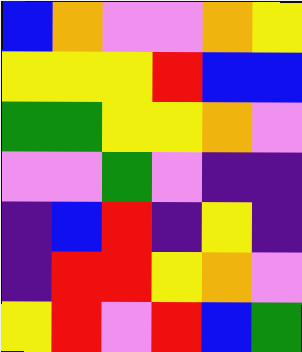[["blue", "orange", "violet", "violet", "orange", "yellow"], ["yellow", "yellow", "yellow", "red", "blue", "blue"], ["green", "green", "yellow", "yellow", "orange", "violet"], ["violet", "violet", "green", "violet", "indigo", "indigo"], ["indigo", "blue", "red", "indigo", "yellow", "indigo"], ["indigo", "red", "red", "yellow", "orange", "violet"], ["yellow", "red", "violet", "red", "blue", "green"]]